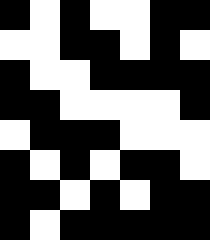[["black", "white", "black", "white", "white", "black", "black"], ["white", "white", "black", "black", "white", "black", "white"], ["black", "white", "white", "black", "black", "black", "black"], ["black", "black", "white", "white", "white", "white", "black"], ["white", "black", "black", "black", "white", "white", "white"], ["black", "white", "black", "white", "black", "black", "white"], ["black", "black", "white", "black", "white", "black", "black"], ["black", "white", "black", "black", "black", "black", "black"]]